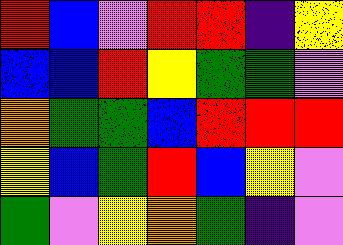[["red", "blue", "violet", "red", "red", "indigo", "yellow"], ["blue", "blue", "red", "yellow", "green", "green", "violet"], ["orange", "green", "green", "blue", "red", "red", "red"], ["yellow", "blue", "green", "red", "blue", "yellow", "violet"], ["green", "violet", "yellow", "orange", "green", "indigo", "violet"]]